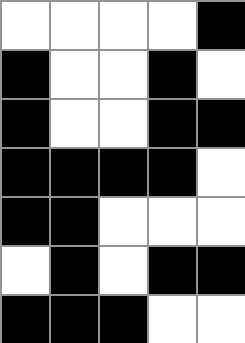[["white", "white", "white", "white", "black"], ["black", "white", "white", "black", "white"], ["black", "white", "white", "black", "black"], ["black", "black", "black", "black", "white"], ["black", "black", "white", "white", "white"], ["white", "black", "white", "black", "black"], ["black", "black", "black", "white", "white"]]